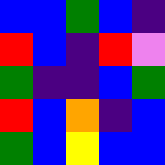[["blue", "blue", "green", "blue", "indigo"], ["red", "blue", "indigo", "red", "violet"], ["green", "indigo", "indigo", "blue", "green"], ["red", "blue", "orange", "indigo", "blue"], ["green", "blue", "yellow", "blue", "blue"]]